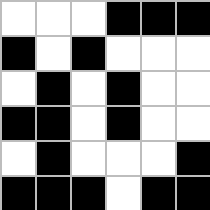[["white", "white", "white", "black", "black", "black"], ["black", "white", "black", "white", "white", "white"], ["white", "black", "white", "black", "white", "white"], ["black", "black", "white", "black", "white", "white"], ["white", "black", "white", "white", "white", "black"], ["black", "black", "black", "white", "black", "black"]]